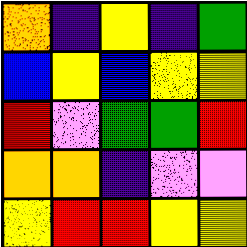[["orange", "indigo", "yellow", "indigo", "green"], ["blue", "yellow", "blue", "yellow", "yellow"], ["red", "violet", "green", "green", "red"], ["orange", "orange", "indigo", "violet", "violet"], ["yellow", "red", "red", "yellow", "yellow"]]